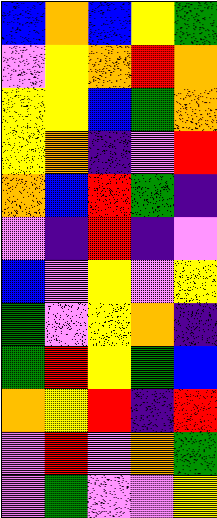[["blue", "orange", "blue", "yellow", "green"], ["violet", "yellow", "orange", "red", "orange"], ["yellow", "yellow", "blue", "green", "orange"], ["yellow", "orange", "indigo", "violet", "red"], ["orange", "blue", "red", "green", "indigo"], ["violet", "indigo", "red", "indigo", "violet"], ["blue", "violet", "yellow", "violet", "yellow"], ["green", "violet", "yellow", "orange", "indigo"], ["green", "red", "yellow", "green", "blue"], ["orange", "yellow", "red", "indigo", "red"], ["violet", "red", "violet", "orange", "green"], ["violet", "green", "violet", "violet", "yellow"]]